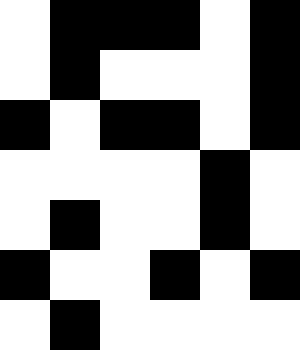[["white", "black", "black", "black", "white", "black"], ["white", "black", "white", "white", "white", "black"], ["black", "white", "black", "black", "white", "black"], ["white", "white", "white", "white", "black", "white"], ["white", "black", "white", "white", "black", "white"], ["black", "white", "white", "black", "white", "black"], ["white", "black", "white", "white", "white", "white"]]